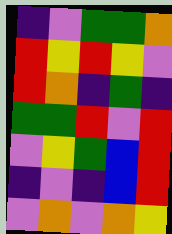[["indigo", "violet", "green", "green", "orange"], ["red", "yellow", "red", "yellow", "violet"], ["red", "orange", "indigo", "green", "indigo"], ["green", "green", "red", "violet", "red"], ["violet", "yellow", "green", "blue", "red"], ["indigo", "violet", "indigo", "blue", "red"], ["violet", "orange", "violet", "orange", "yellow"]]